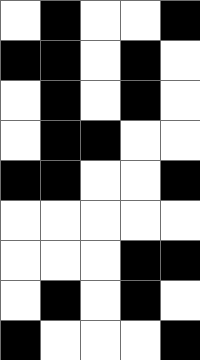[["white", "black", "white", "white", "black"], ["black", "black", "white", "black", "white"], ["white", "black", "white", "black", "white"], ["white", "black", "black", "white", "white"], ["black", "black", "white", "white", "black"], ["white", "white", "white", "white", "white"], ["white", "white", "white", "black", "black"], ["white", "black", "white", "black", "white"], ["black", "white", "white", "white", "black"]]